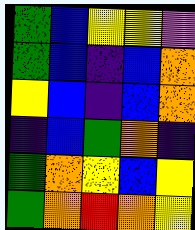[["green", "blue", "yellow", "yellow", "violet"], ["green", "blue", "indigo", "blue", "orange"], ["yellow", "blue", "indigo", "blue", "orange"], ["indigo", "blue", "green", "orange", "indigo"], ["green", "orange", "yellow", "blue", "yellow"], ["green", "orange", "red", "orange", "yellow"]]